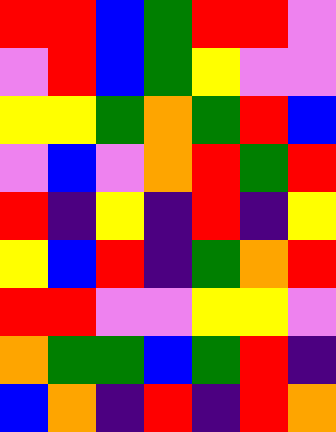[["red", "red", "blue", "green", "red", "red", "violet"], ["violet", "red", "blue", "green", "yellow", "violet", "violet"], ["yellow", "yellow", "green", "orange", "green", "red", "blue"], ["violet", "blue", "violet", "orange", "red", "green", "red"], ["red", "indigo", "yellow", "indigo", "red", "indigo", "yellow"], ["yellow", "blue", "red", "indigo", "green", "orange", "red"], ["red", "red", "violet", "violet", "yellow", "yellow", "violet"], ["orange", "green", "green", "blue", "green", "red", "indigo"], ["blue", "orange", "indigo", "red", "indigo", "red", "orange"]]